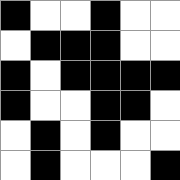[["black", "white", "white", "black", "white", "white"], ["white", "black", "black", "black", "white", "white"], ["black", "white", "black", "black", "black", "black"], ["black", "white", "white", "black", "black", "white"], ["white", "black", "white", "black", "white", "white"], ["white", "black", "white", "white", "white", "black"]]